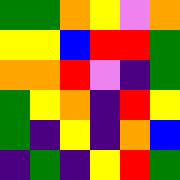[["green", "green", "orange", "yellow", "violet", "orange"], ["yellow", "yellow", "blue", "red", "red", "green"], ["orange", "orange", "red", "violet", "indigo", "green"], ["green", "yellow", "orange", "indigo", "red", "yellow"], ["green", "indigo", "yellow", "indigo", "orange", "blue"], ["indigo", "green", "indigo", "yellow", "red", "green"]]